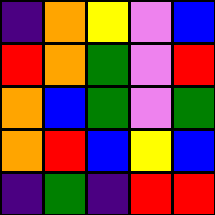[["indigo", "orange", "yellow", "violet", "blue"], ["red", "orange", "green", "violet", "red"], ["orange", "blue", "green", "violet", "green"], ["orange", "red", "blue", "yellow", "blue"], ["indigo", "green", "indigo", "red", "red"]]